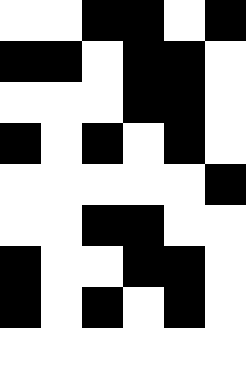[["white", "white", "black", "black", "white", "black"], ["black", "black", "white", "black", "black", "white"], ["white", "white", "white", "black", "black", "white"], ["black", "white", "black", "white", "black", "white"], ["white", "white", "white", "white", "white", "black"], ["white", "white", "black", "black", "white", "white"], ["black", "white", "white", "black", "black", "white"], ["black", "white", "black", "white", "black", "white"], ["white", "white", "white", "white", "white", "white"]]